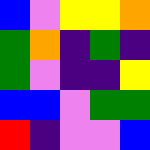[["blue", "violet", "yellow", "yellow", "orange"], ["green", "orange", "indigo", "green", "indigo"], ["green", "violet", "indigo", "indigo", "yellow"], ["blue", "blue", "violet", "green", "green"], ["red", "indigo", "violet", "violet", "blue"]]